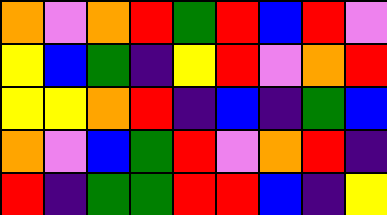[["orange", "violet", "orange", "red", "green", "red", "blue", "red", "violet"], ["yellow", "blue", "green", "indigo", "yellow", "red", "violet", "orange", "red"], ["yellow", "yellow", "orange", "red", "indigo", "blue", "indigo", "green", "blue"], ["orange", "violet", "blue", "green", "red", "violet", "orange", "red", "indigo"], ["red", "indigo", "green", "green", "red", "red", "blue", "indigo", "yellow"]]